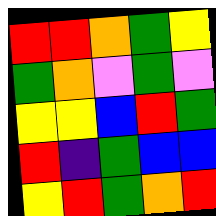[["red", "red", "orange", "green", "yellow"], ["green", "orange", "violet", "green", "violet"], ["yellow", "yellow", "blue", "red", "green"], ["red", "indigo", "green", "blue", "blue"], ["yellow", "red", "green", "orange", "red"]]